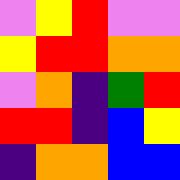[["violet", "yellow", "red", "violet", "violet"], ["yellow", "red", "red", "orange", "orange"], ["violet", "orange", "indigo", "green", "red"], ["red", "red", "indigo", "blue", "yellow"], ["indigo", "orange", "orange", "blue", "blue"]]